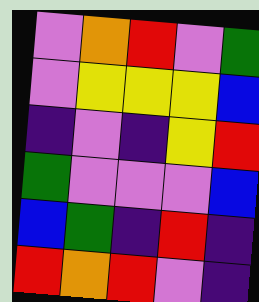[["violet", "orange", "red", "violet", "green"], ["violet", "yellow", "yellow", "yellow", "blue"], ["indigo", "violet", "indigo", "yellow", "red"], ["green", "violet", "violet", "violet", "blue"], ["blue", "green", "indigo", "red", "indigo"], ["red", "orange", "red", "violet", "indigo"]]